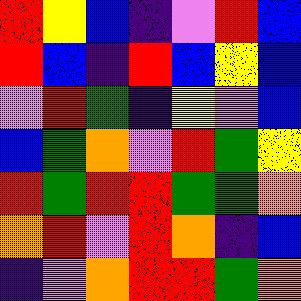[["red", "yellow", "blue", "indigo", "violet", "red", "blue"], ["red", "blue", "indigo", "red", "blue", "yellow", "blue"], ["violet", "red", "green", "indigo", "yellow", "violet", "blue"], ["blue", "green", "orange", "violet", "red", "green", "yellow"], ["red", "green", "red", "red", "green", "green", "orange"], ["orange", "red", "violet", "red", "orange", "indigo", "blue"], ["indigo", "violet", "orange", "red", "red", "green", "orange"]]